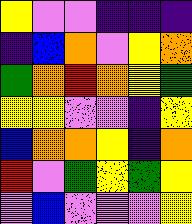[["yellow", "violet", "violet", "indigo", "indigo", "indigo"], ["indigo", "blue", "orange", "violet", "yellow", "orange"], ["green", "orange", "red", "orange", "yellow", "green"], ["yellow", "yellow", "violet", "violet", "indigo", "yellow"], ["blue", "orange", "orange", "yellow", "indigo", "orange"], ["red", "violet", "green", "yellow", "green", "yellow"], ["violet", "blue", "violet", "violet", "violet", "yellow"]]